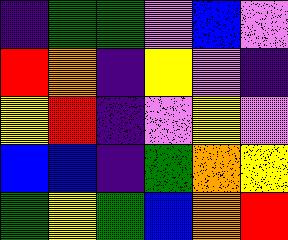[["indigo", "green", "green", "violet", "blue", "violet"], ["red", "orange", "indigo", "yellow", "violet", "indigo"], ["yellow", "red", "indigo", "violet", "yellow", "violet"], ["blue", "blue", "indigo", "green", "orange", "yellow"], ["green", "yellow", "green", "blue", "orange", "red"]]